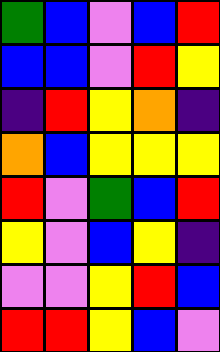[["green", "blue", "violet", "blue", "red"], ["blue", "blue", "violet", "red", "yellow"], ["indigo", "red", "yellow", "orange", "indigo"], ["orange", "blue", "yellow", "yellow", "yellow"], ["red", "violet", "green", "blue", "red"], ["yellow", "violet", "blue", "yellow", "indigo"], ["violet", "violet", "yellow", "red", "blue"], ["red", "red", "yellow", "blue", "violet"]]